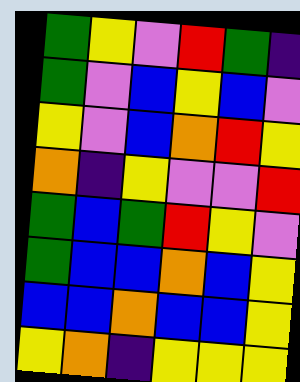[["green", "yellow", "violet", "red", "green", "indigo"], ["green", "violet", "blue", "yellow", "blue", "violet"], ["yellow", "violet", "blue", "orange", "red", "yellow"], ["orange", "indigo", "yellow", "violet", "violet", "red"], ["green", "blue", "green", "red", "yellow", "violet"], ["green", "blue", "blue", "orange", "blue", "yellow"], ["blue", "blue", "orange", "blue", "blue", "yellow"], ["yellow", "orange", "indigo", "yellow", "yellow", "yellow"]]